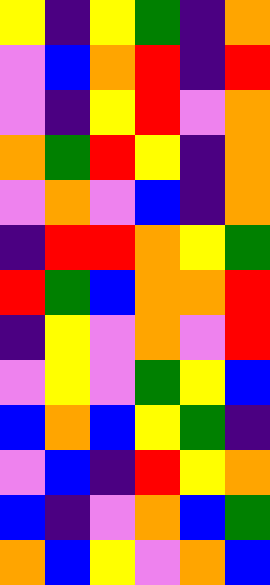[["yellow", "indigo", "yellow", "green", "indigo", "orange"], ["violet", "blue", "orange", "red", "indigo", "red"], ["violet", "indigo", "yellow", "red", "violet", "orange"], ["orange", "green", "red", "yellow", "indigo", "orange"], ["violet", "orange", "violet", "blue", "indigo", "orange"], ["indigo", "red", "red", "orange", "yellow", "green"], ["red", "green", "blue", "orange", "orange", "red"], ["indigo", "yellow", "violet", "orange", "violet", "red"], ["violet", "yellow", "violet", "green", "yellow", "blue"], ["blue", "orange", "blue", "yellow", "green", "indigo"], ["violet", "blue", "indigo", "red", "yellow", "orange"], ["blue", "indigo", "violet", "orange", "blue", "green"], ["orange", "blue", "yellow", "violet", "orange", "blue"]]